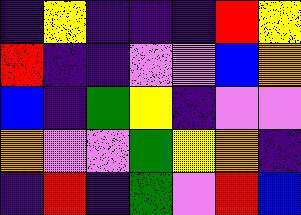[["indigo", "yellow", "indigo", "indigo", "indigo", "red", "yellow"], ["red", "indigo", "indigo", "violet", "violet", "blue", "orange"], ["blue", "indigo", "green", "yellow", "indigo", "violet", "violet"], ["orange", "violet", "violet", "green", "yellow", "orange", "indigo"], ["indigo", "red", "indigo", "green", "violet", "red", "blue"]]